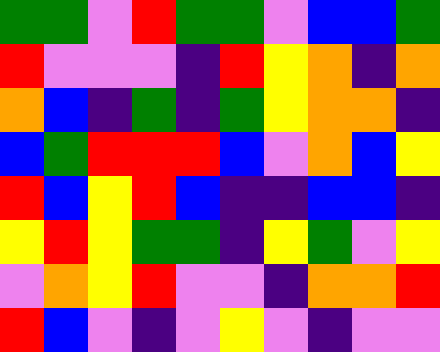[["green", "green", "violet", "red", "green", "green", "violet", "blue", "blue", "green"], ["red", "violet", "violet", "violet", "indigo", "red", "yellow", "orange", "indigo", "orange"], ["orange", "blue", "indigo", "green", "indigo", "green", "yellow", "orange", "orange", "indigo"], ["blue", "green", "red", "red", "red", "blue", "violet", "orange", "blue", "yellow"], ["red", "blue", "yellow", "red", "blue", "indigo", "indigo", "blue", "blue", "indigo"], ["yellow", "red", "yellow", "green", "green", "indigo", "yellow", "green", "violet", "yellow"], ["violet", "orange", "yellow", "red", "violet", "violet", "indigo", "orange", "orange", "red"], ["red", "blue", "violet", "indigo", "violet", "yellow", "violet", "indigo", "violet", "violet"]]